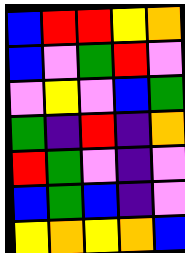[["blue", "red", "red", "yellow", "orange"], ["blue", "violet", "green", "red", "violet"], ["violet", "yellow", "violet", "blue", "green"], ["green", "indigo", "red", "indigo", "orange"], ["red", "green", "violet", "indigo", "violet"], ["blue", "green", "blue", "indigo", "violet"], ["yellow", "orange", "yellow", "orange", "blue"]]